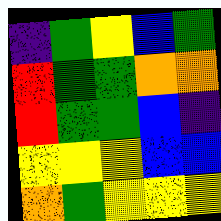[["indigo", "green", "yellow", "blue", "green"], ["red", "green", "green", "orange", "orange"], ["red", "green", "green", "blue", "indigo"], ["yellow", "yellow", "yellow", "blue", "blue"], ["orange", "green", "yellow", "yellow", "yellow"]]